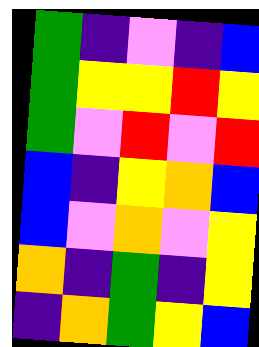[["green", "indigo", "violet", "indigo", "blue"], ["green", "yellow", "yellow", "red", "yellow"], ["green", "violet", "red", "violet", "red"], ["blue", "indigo", "yellow", "orange", "blue"], ["blue", "violet", "orange", "violet", "yellow"], ["orange", "indigo", "green", "indigo", "yellow"], ["indigo", "orange", "green", "yellow", "blue"]]